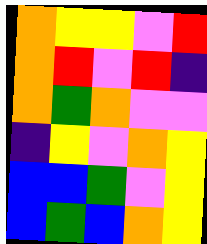[["orange", "yellow", "yellow", "violet", "red"], ["orange", "red", "violet", "red", "indigo"], ["orange", "green", "orange", "violet", "violet"], ["indigo", "yellow", "violet", "orange", "yellow"], ["blue", "blue", "green", "violet", "yellow"], ["blue", "green", "blue", "orange", "yellow"]]